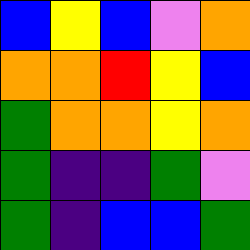[["blue", "yellow", "blue", "violet", "orange"], ["orange", "orange", "red", "yellow", "blue"], ["green", "orange", "orange", "yellow", "orange"], ["green", "indigo", "indigo", "green", "violet"], ["green", "indigo", "blue", "blue", "green"]]